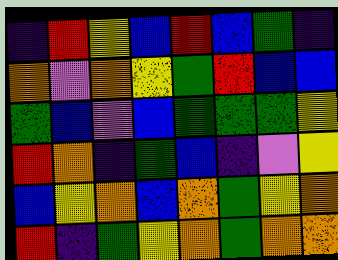[["indigo", "red", "yellow", "blue", "red", "blue", "green", "indigo"], ["orange", "violet", "orange", "yellow", "green", "red", "blue", "blue"], ["green", "blue", "violet", "blue", "green", "green", "green", "yellow"], ["red", "orange", "indigo", "green", "blue", "indigo", "violet", "yellow"], ["blue", "yellow", "orange", "blue", "orange", "green", "yellow", "orange"], ["red", "indigo", "green", "yellow", "orange", "green", "orange", "orange"]]